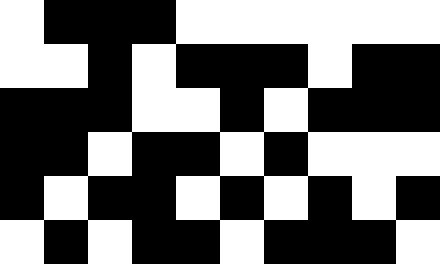[["white", "black", "black", "black", "white", "white", "white", "white", "white", "white"], ["white", "white", "black", "white", "black", "black", "black", "white", "black", "black"], ["black", "black", "black", "white", "white", "black", "white", "black", "black", "black"], ["black", "black", "white", "black", "black", "white", "black", "white", "white", "white"], ["black", "white", "black", "black", "white", "black", "white", "black", "white", "black"], ["white", "black", "white", "black", "black", "white", "black", "black", "black", "white"]]